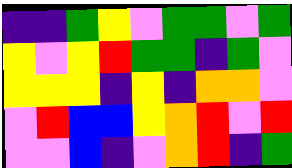[["indigo", "indigo", "green", "yellow", "violet", "green", "green", "violet", "green"], ["yellow", "violet", "yellow", "red", "green", "green", "indigo", "green", "violet"], ["yellow", "yellow", "yellow", "indigo", "yellow", "indigo", "orange", "orange", "violet"], ["violet", "red", "blue", "blue", "yellow", "orange", "red", "violet", "red"], ["violet", "violet", "blue", "indigo", "violet", "orange", "red", "indigo", "green"]]